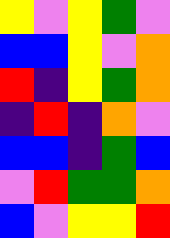[["yellow", "violet", "yellow", "green", "violet"], ["blue", "blue", "yellow", "violet", "orange"], ["red", "indigo", "yellow", "green", "orange"], ["indigo", "red", "indigo", "orange", "violet"], ["blue", "blue", "indigo", "green", "blue"], ["violet", "red", "green", "green", "orange"], ["blue", "violet", "yellow", "yellow", "red"]]